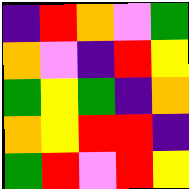[["indigo", "red", "orange", "violet", "green"], ["orange", "violet", "indigo", "red", "yellow"], ["green", "yellow", "green", "indigo", "orange"], ["orange", "yellow", "red", "red", "indigo"], ["green", "red", "violet", "red", "yellow"]]